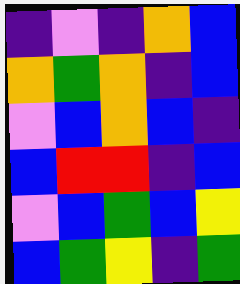[["indigo", "violet", "indigo", "orange", "blue"], ["orange", "green", "orange", "indigo", "blue"], ["violet", "blue", "orange", "blue", "indigo"], ["blue", "red", "red", "indigo", "blue"], ["violet", "blue", "green", "blue", "yellow"], ["blue", "green", "yellow", "indigo", "green"]]